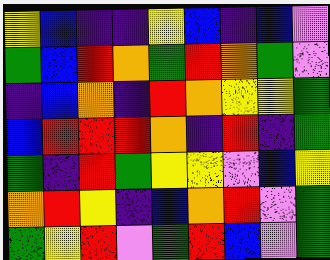[["yellow", "blue", "indigo", "indigo", "yellow", "blue", "indigo", "blue", "violet"], ["green", "blue", "red", "orange", "green", "red", "orange", "green", "violet"], ["indigo", "blue", "orange", "indigo", "red", "orange", "yellow", "yellow", "green"], ["blue", "red", "red", "red", "orange", "indigo", "red", "indigo", "green"], ["green", "indigo", "red", "green", "yellow", "yellow", "violet", "blue", "yellow"], ["orange", "red", "yellow", "indigo", "blue", "orange", "red", "violet", "green"], ["green", "yellow", "red", "violet", "green", "red", "blue", "violet", "green"]]